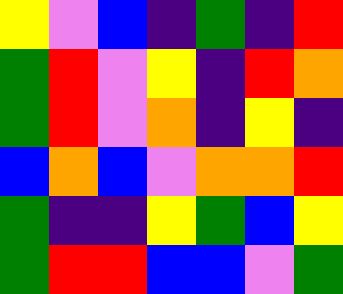[["yellow", "violet", "blue", "indigo", "green", "indigo", "red"], ["green", "red", "violet", "yellow", "indigo", "red", "orange"], ["green", "red", "violet", "orange", "indigo", "yellow", "indigo"], ["blue", "orange", "blue", "violet", "orange", "orange", "red"], ["green", "indigo", "indigo", "yellow", "green", "blue", "yellow"], ["green", "red", "red", "blue", "blue", "violet", "green"]]